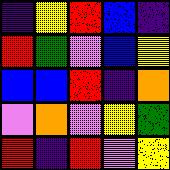[["indigo", "yellow", "red", "blue", "indigo"], ["red", "green", "violet", "blue", "yellow"], ["blue", "blue", "red", "indigo", "orange"], ["violet", "orange", "violet", "yellow", "green"], ["red", "indigo", "red", "violet", "yellow"]]